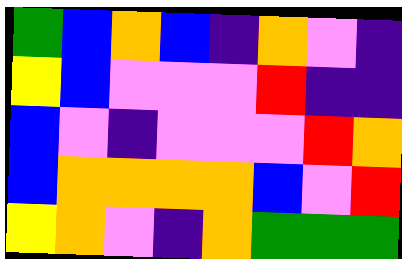[["green", "blue", "orange", "blue", "indigo", "orange", "violet", "indigo"], ["yellow", "blue", "violet", "violet", "violet", "red", "indigo", "indigo"], ["blue", "violet", "indigo", "violet", "violet", "violet", "red", "orange"], ["blue", "orange", "orange", "orange", "orange", "blue", "violet", "red"], ["yellow", "orange", "violet", "indigo", "orange", "green", "green", "green"]]